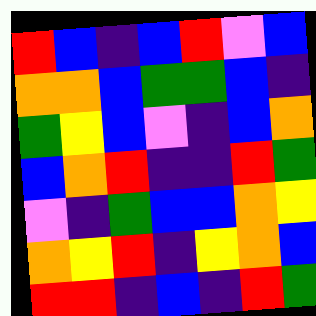[["red", "blue", "indigo", "blue", "red", "violet", "blue"], ["orange", "orange", "blue", "green", "green", "blue", "indigo"], ["green", "yellow", "blue", "violet", "indigo", "blue", "orange"], ["blue", "orange", "red", "indigo", "indigo", "red", "green"], ["violet", "indigo", "green", "blue", "blue", "orange", "yellow"], ["orange", "yellow", "red", "indigo", "yellow", "orange", "blue"], ["red", "red", "indigo", "blue", "indigo", "red", "green"]]